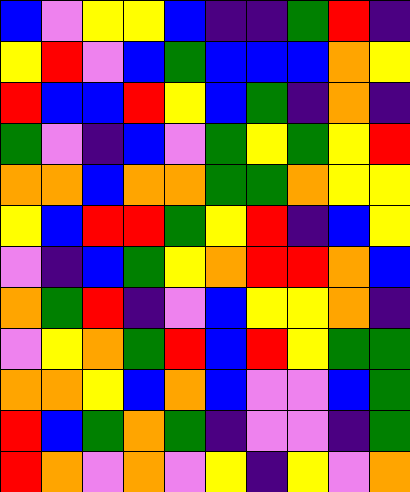[["blue", "violet", "yellow", "yellow", "blue", "indigo", "indigo", "green", "red", "indigo"], ["yellow", "red", "violet", "blue", "green", "blue", "blue", "blue", "orange", "yellow"], ["red", "blue", "blue", "red", "yellow", "blue", "green", "indigo", "orange", "indigo"], ["green", "violet", "indigo", "blue", "violet", "green", "yellow", "green", "yellow", "red"], ["orange", "orange", "blue", "orange", "orange", "green", "green", "orange", "yellow", "yellow"], ["yellow", "blue", "red", "red", "green", "yellow", "red", "indigo", "blue", "yellow"], ["violet", "indigo", "blue", "green", "yellow", "orange", "red", "red", "orange", "blue"], ["orange", "green", "red", "indigo", "violet", "blue", "yellow", "yellow", "orange", "indigo"], ["violet", "yellow", "orange", "green", "red", "blue", "red", "yellow", "green", "green"], ["orange", "orange", "yellow", "blue", "orange", "blue", "violet", "violet", "blue", "green"], ["red", "blue", "green", "orange", "green", "indigo", "violet", "violet", "indigo", "green"], ["red", "orange", "violet", "orange", "violet", "yellow", "indigo", "yellow", "violet", "orange"]]